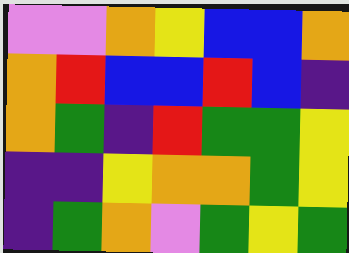[["violet", "violet", "orange", "yellow", "blue", "blue", "orange"], ["orange", "red", "blue", "blue", "red", "blue", "indigo"], ["orange", "green", "indigo", "red", "green", "green", "yellow"], ["indigo", "indigo", "yellow", "orange", "orange", "green", "yellow"], ["indigo", "green", "orange", "violet", "green", "yellow", "green"]]